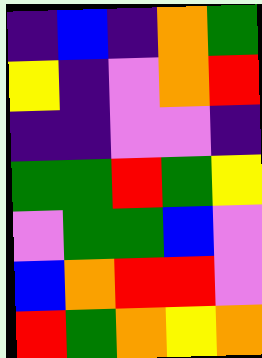[["indigo", "blue", "indigo", "orange", "green"], ["yellow", "indigo", "violet", "orange", "red"], ["indigo", "indigo", "violet", "violet", "indigo"], ["green", "green", "red", "green", "yellow"], ["violet", "green", "green", "blue", "violet"], ["blue", "orange", "red", "red", "violet"], ["red", "green", "orange", "yellow", "orange"]]